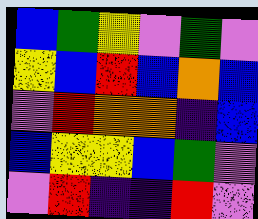[["blue", "green", "yellow", "violet", "green", "violet"], ["yellow", "blue", "red", "blue", "orange", "blue"], ["violet", "red", "orange", "orange", "indigo", "blue"], ["blue", "yellow", "yellow", "blue", "green", "violet"], ["violet", "red", "indigo", "indigo", "red", "violet"]]